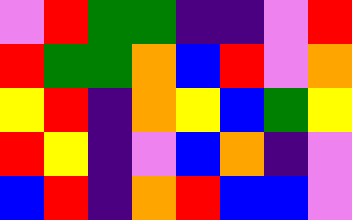[["violet", "red", "green", "green", "indigo", "indigo", "violet", "red"], ["red", "green", "green", "orange", "blue", "red", "violet", "orange"], ["yellow", "red", "indigo", "orange", "yellow", "blue", "green", "yellow"], ["red", "yellow", "indigo", "violet", "blue", "orange", "indigo", "violet"], ["blue", "red", "indigo", "orange", "red", "blue", "blue", "violet"]]